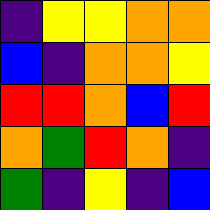[["indigo", "yellow", "yellow", "orange", "orange"], ["blue", "indigo", "orange", "orange", "yellow"], ["red", "red", "orange", "blue", "red"], ["orange", "green", "red", "orange", "indigo"], ["green", "indigo", "yellow", "indigo", "blue"]]